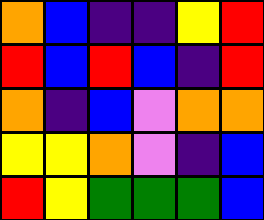[["orange", "blue", "indigo", "indigo", "yellow", "red"], ["red", "blue", "red", "blue", "indigo", "red"], ["orange", "indigo", "blue", "violet", "orange", "orange"], ["yellow", "yellow", "orange", "violet", "indigo", "blue"], ["red", "yellow", "green", "green", "green", "blue"]]